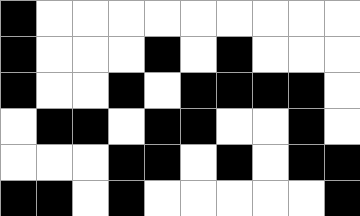[["black", "white", "white", "white", "white", "white", "white", "white", "white", "white"], ["black", "white", "white", "white", "black", "white", "black", "white", "white", "white"], ["black", "white", "white", "black", "white", "black", "black", "black", "black", "white"], ["white", "black", "black", "white", "black", "black", "white", "white", "black", "white"], ["white", "white", "white", "black", "black", "white", "black", "white", "black", "black"], ["black", "black", "white", "black", "white", "white", "white", "white", "white", "black"]]